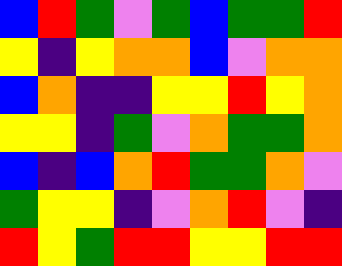[["blue", "red", "green", "violet", "green", "blue", "green", "green", "red"], ["yellow", "indigo", "yellow", "orange", "orange", "blue", "violet", "orange", "orange"], ["blue", "orange", "indigo", "indigo", "yellow", "yellow", "red", "yellow", "orange"], ["yellow", "yellow", "indigo", "green", "violet", "orange", "green", "green", "orange"], ["blue", "indigo", "blue", "orange", "red", "green", "green", "orange", "violet"], ["green", "yellow", "yellow", "indigo", "violet", "orange", "red", "violet", "indigo"], ["red", "yellow", "green", "red", "red", "yellow", "yellow", "red", "red"]]